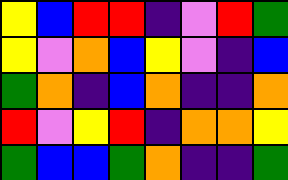[["yellow", "blue", "red", "red", "indigo", "violet", "red", "green"], ["yellow", "violet", "orange", "blue", "yellow", "violet", "indigo", "blue"], ["green", "orange", "indigo", "blue", "orange", "indigo", "indigo", "orange"], ["red", "violet", "yellow", "red", "indigo", "orange", "orange", "yellow"], ["green", "blue", "blue", "green", "orange", "indigo", "indigo", "green"]]